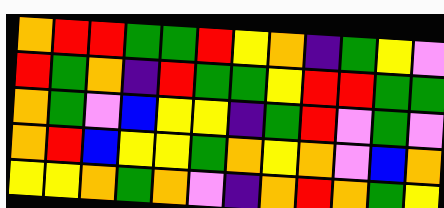[["orange", "red", "red", "green", "green", "red", "yellow", "orange", "indigo", "green", "yellow", "violet"], ["red", "green", "orange", "indigo", "red", "green", "green", "yellow", "red", "red", "green", "green"], ["orange", "green", "violet", "blue", "yellow", "yellow", "indigo", "green", "red", "violet", "green", "violet"], ["orange", "red", "blue", "yellow", "yellow", "green", "orange", "yellow", "orange", "violet", "blue", "orange"], ["yellow", "yellow", "orange", "green", "orange", "violet", "indigo", "orange", "red", "orange", "green", "yellow"]]